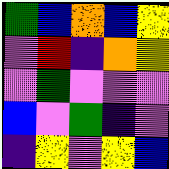[["green", "blue", "orange", "blue", "yellow"], ["violet", "red", "indigo", "orange", "yellow"], ["violet", "green", "violet", "violet", "violet"], ["blue", "violet", "green", "indigo", "violet"], ["indigo", "yellow", "violet", "yellow", "blue"]]